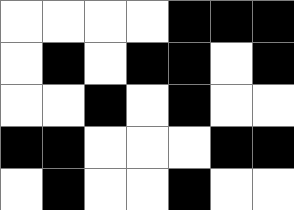[["white", "white", "white", "white", "black", "black", "black"], ["white", "black", "white", "black", "black", "white", "black"], ["white", "white", "black", "white", "black", "white", "white"], ["black", "black", "white", "white", "white", "black", "black"], ["white", "black", "white", "white", "black", "white", "white"]]